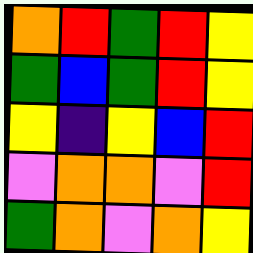[["orange", "red", "green", "red", "yellow"], ["green", "blue", "green", "red", "yellow"], ["yellow", "indigo", "yellow", "blue", "red"], ["violet", "orange", "orange", "violet", "red"], ["green", "orange", "violet", "orange", "yellow"]]